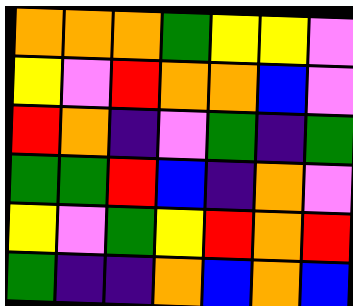[["orange", "orange", "orange", "green", "yellow", "yellow", "violet"], ["yellow", "violet", "red", "orange", "orange", "blue", "violet"], ["red", "orange", "indigo", "violet", "green", "indigo", "green"], ["green", "green", "red", "blue", "indigo", "orange", "violet"], ["yellow", "violet", "green", "yellow", "red", "orange", "red"], ["green", "indigo", "indigo", "orange", "blue", "orange", "blue"]]